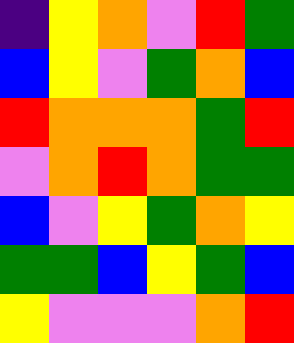[["indigo", "yellow", "orange", "violet", "red", "green"], ["blue", "yellow", "violet", "green", "orange", "blue"], ["red", "orange", "orange", "orange", "green", "red"], ["violet", "orange", "red", "orange", "green", "green"], ["blue", "violet", "yellow", "green", "orange", "yellow"], ["green", "green", "blue", "yellow", "green", "blue"], ["yellow", "violet", "violet", "violet", "orange", "red"]]